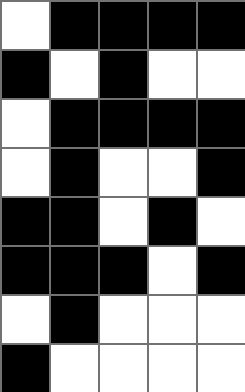[["white", "black", "black", "black", "black"], ["black", "white", "black", "white", "white"], ["white", "black", "black", "black", "black"], ["white", "black", "white", "white", "black"], ["black", "black", "white", "black", "white"], ["black", "black", "black", "white", "black"], ["white", "black", "white", "white", "white"], ["black", "white", "white", "white", "white"]]